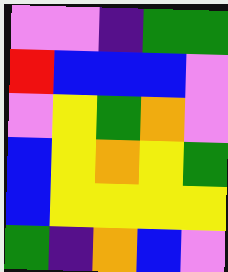[["violet", "violet", "indigo", "green", "green"], ["red", "blue", "blue", "blue", "violet"], ["violet", "yellow", "green", "orange", "violet"], ["blue", "yellow", "orange", "yellow", "green"], ["blue", "yellow", "yellow", "yellow", "yellow"], ["green", "indigo", "orange", "blue", "violet"]]